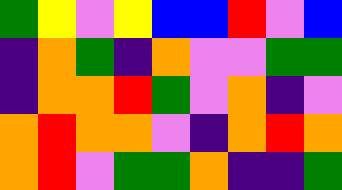[["green", "yellow", "violet", "yellow", "blue", "blue", "red", "violet", "blue"], ["indigo", "orange", "green", "indigo", "orange", "violet", "violet", "green", "green"], ["indigo", "orange", "orange", "red", "green", "violet", "orange", "indigo", "violet"], ["orange", "red", "orange", "orange", "violet", "indigo", "orange", "red", "orange"], ["orange", "red", "violet", "green", "green", "orange", "indigo", "indigo", "green"]]